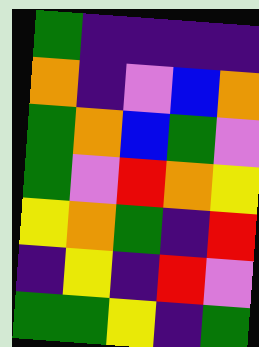[["green", "indigo", "indigo", "indigo", "indigo"], ["orange", "indigo", "violet", "blue", "orange"], ["green", "orange", "blue", "green", "violet"], ["green", "violet", "red", "orange", "yellow"], ["yellow", "orange", "green", "indigo", "red"], ["indigo", "yellow", "indigo", "red", "violet"], ["green", "green", "yellow", "indigo", "green"]]